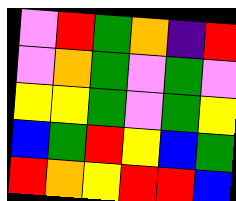[["violet", "red", "green", "orange", "indigo", "red"], ["violet", "orange", "green", "violet", "green", "violet"], ["yellow", "yellow", "green", "violet", "green", "yellow"], ["blue", "green", "red", "yellow", "blue", "green"], ["red", "orange", "yellow", "red", "red", "blue"]]